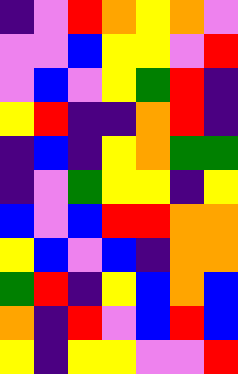[["indigo", "violet", "red", "orange", "yellow", "orange", "violet"], ["violet", "violet", "blue", "yellow", "yellow", "violet", "red"], ["violet", "blue", "violet", "yellow", "green", "red", "indigo"], ["yellow", "red", "indigo", "indigo", "orange", "red", "indigo"], ["indigo", "blue", "indigo", "yellow", "orange", "green", "green"], ["indigo", "violet", "green", "yellow", "yellow", "indigo", "yellow"], ["blue", "violet", "blue", "red", "red", "orange", "orange"], ["yellow", "blue", "violet", "blue", "indigo", "orange", "orange"], ["green", "red", "indigo", "yellow", "blue", "orange", "blue"], ["orange", "indigo", "red", "violet", "blue", "red", "blue"], ["yellow", "indigo", "yellow", "yellow", "violet", "violet", "red"]]